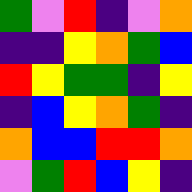[["green", "violet", "red", "indigo", "violet", "orange"], ["indigo", "indigo", "yellow", "orange", "green", "blue"], ["red", "yellow", "green", "green", "indigo", "yellow"], ["indigo", "blue", "yellow", "orange", "green", "indigo"], ["orange", "blue", "blue", "red", "red", "orange"], ["violet", "green", "red", "blue", "yellow", "indigo"]]